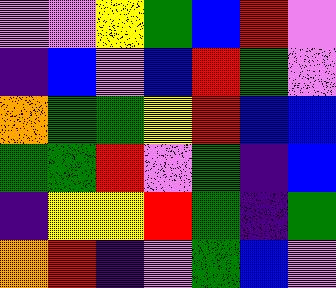[["violet", "violet", "yellow", "green", "blue", "red", "violet"], ["indigo", "blue", "violet", "blue", "red", "green", "violet"], ["orange", "green", "green", "yellow", "red", "blue", "blue"], ["green", "green", "red", "violet", "green", "indigo", "blue"], ["indigo", "yellow", "yellow", "red", "green", "indigo", "green"], ["orange", "red", "indigo", "violet", "green", "blue", "violet"]]